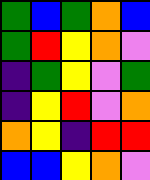[["green", "blue", "green", "orange", "blue"], ["green", "red", "yellow", "orange", "violet"], ["indigo", "green", "yellow", "violet", "green"], ["indigo", "yellow", "red", "violet", "orange"], ["orange", "yellow", "indigo", "red", "red"], ["blue", "blue", "yellow", "orange", "violet"]]